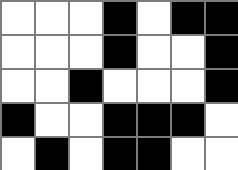[["white", "white", "white", "black", "white", "black", "black"], ["white", "white", "white", "black", "white", "white", "black"], ["white", "white", "black", "white", "white", "white", "black"], ["black", "white", "white", "black", "black", "black", "white"], ["white", "black", "white", "black", "black", "white", "white"]]